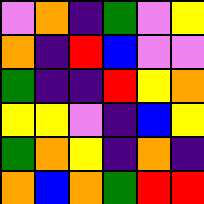[["violet", "orange", "indigo", "green", "violet", "yellow"], ["orange", "indigo", "red", "blue", "violet", "violet"], ["green", "indigo", "indigo", "red", "yellow", "orange"], ["yellow", "yellow", "violet", "indigo", "blue", "yellow"], ["green", "orange", "yellow", "indigo", "orange", "indigo"], ["orange", "blue", "orange", "green", "red", "red"]]